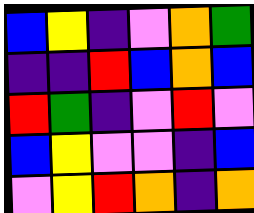[["blue", "yellow", "indigo", "violet", "orange", "green"], ["indigo", "indigo", "red", "blue", "orange", "blue"], ["red", "green", "indigo", "violet", "red", "violet"], ["blue", "yellow", "violet", "violet", "indigo", "blue"], ["violet", "yellow", "red", "orange", "indigo", "orange"]]